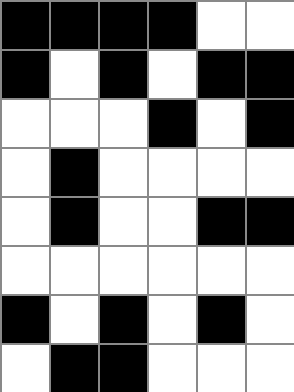[["black", "black", "black", "black", "white", "white"], ["black", "white", "black", "white", "black", "black"], ["white", "white", "white", "black", "white", "black"], ["white", "black", "white", "white", "white", "white"], ["white", "black", "white", "white", "black", "black"], ["white", "white", "white", "white", "white", "white"], ["black", "white", "black", "white", "black", "white"], ["white", "black", "black", "white", "white", "white"]]